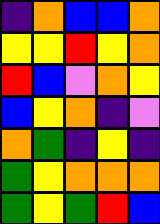[["indigo", "orange", "blue", "blue", "orange"], ["yellow", "yellow", "red", "yellow", "orange"], ["red", "blue", "violet", "orange", "yellow"], ["blue", "yellow", "orange", "indigo", "violet"], ["orange", "green", "indigo", "yellow", "indigo"], ["green", "yellow", "orange", "orange", "orange"], ["green", "yellow", "green", "red", "blue"]]